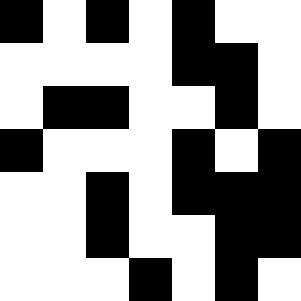[["black", "white", "black", "white", "black", "white", "white"], ["white", "white", "white", "white", "black", "black", "white"], ["white", "black", "black", "white", "white", "black", "white"], ["black", "white", "white", "white", "black", "white", "black"], ["white", "white", "black", "white", "black", "black", "black"], ["white", "white", "black", "white", "white", "black", "black"], ["white", "white", "white", "black", "white", "black", "white"]]